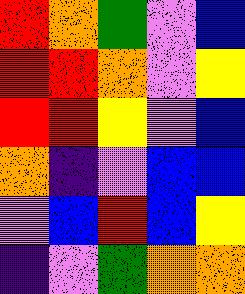[["red", "orange", "green", "violet", "blue"], ["red", "red", "orange", "violet", "yellow"], ["red", "red", "yellow", "violet", "blue"], ["orange", "indigo", "violet", "blue", "blue"], ["violet", "blue", "red", "blue", "yellow"], ["indigo", "violet", "green", "orange", "orange"]]